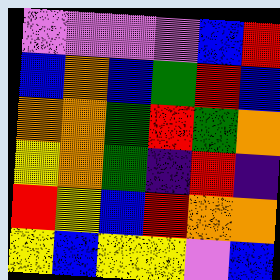[["violet", "violet", "violet", "violet", "blue", "red"], ["blue", "orange", "blue", "green", "red", "blue"], ["orange", "orange", "green", "red", "green", "orange"], ["yellow", "orange", "green", "indigo", "red", "indigo"], ["red", "yellow", "blue", "red", "orange", "orange"], ["yellow", "blue", "yellow", "yellow", "violet", "blue"]]